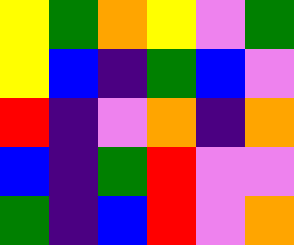[["yellow", "green", "orange", "yellow", "violet", "green"], ["yellow", "blue", "indigo", "green", "blue", "violet"], ["red", "indigo", "violet", "orange", "indigo", "orange"], ["blue", "indigo", "green", "red", "violet", "violet"], ["green", "indigo", "blue", "red", "violet", "orange"]]